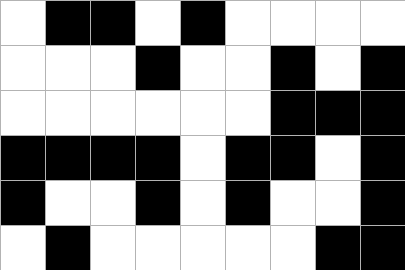[["white", "black", "black", "white", "black", "white", "white", "white", "white"], ["white", "white", "white", "black", "white", "white", "black", "white", "black"], ["white", "white", "white", "white", "white", "white", "black", "black", "black"], ["black", "black", "black", "black", "white", "black", "black", "white", "black"], ["black", "white", "white", "black", "white", "black", "white", "white", "black"], ["white", "black", "white", "white", "white", "white", "white", "black", "black"]]